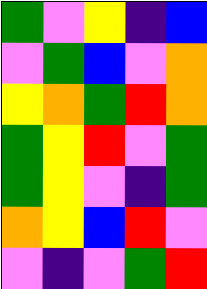[["green", "violet", "yellow", "indigo", "blue"], ["violet", "green", "blue", "violet", "orange"], ["yellow", "orange", "green", "red", "orange"], ["green", "yellow", "red", "violet", "green"], ["green", "yellow", "violet", "indigo", "green"], ["orange", "yellow", "blue", "red", "violet"], ["violet", "indigo", "violet", "green", "red"]]